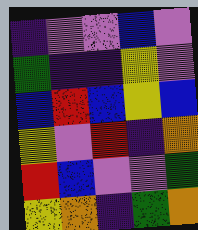[["indigo", "violet", "violet", "blue", "violet"], ["green", "indigo", "indigo", "yellow", "violet"], ["blue", "red", "blue", "yellow", "blue"], ["yellow", "violet", "red", "indigo", "orange"], ["red", "blue", "violet", "violet", "green"], ["yellow", "orange", "indigo", "green", "orange"]]